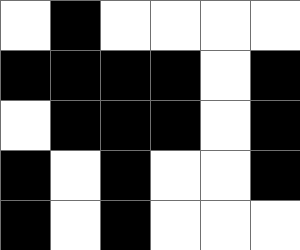[["white", "black", "white", "white", "white", "white"], ["black", "black", "black", "black", "white", "black"], ["white", "black", "black", "black", "white", "black"], ["black", "white", "black", "white", "white", "black"], ["black", "white", "black", "white", "white", "white"]]